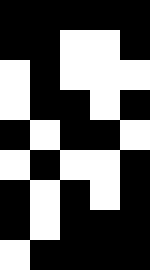[["black", "black", "black", "black", "black"], ["black", "black", "white", "white", "black"], ["white", "black", "white", "white", "white"], ["white", "black", "black", "white", "black"], ["black", "white", "black", "black", "white"], ["white", "black", "white", "white", "black"], ["black", "white", "black", "white", "black"], ["black", "white", "black", "black", "black"], ["white", "black", "black", "black", "black"]]